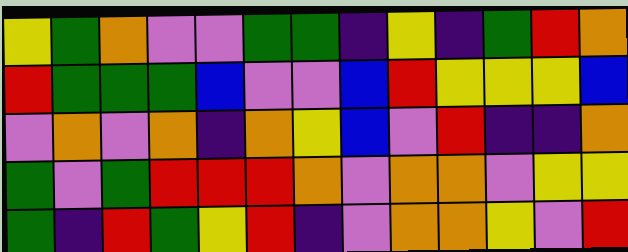[["yellow", "green", "orange", "violet", "violet", "green", "green", "indigo", "yellow", "indigo", "green", "red", "orange"], ["red", "green", "green", "green", "blue", "violet", "violet", "blue", "red", "yellow", "yellow", "yellow", "blue"], ["violet", "orange", "violet", "orange", "indigo", "orange", "yellow", "blue", "violet", "red", "indigo", "indigo", "orange"], ["green", "violet", "green", "red", "red", "red", "orange", "violet", "orange", "orange", "violet", "yellow", "yellow"], ["green", "indigo", "red", "green", "yellow", "red", "indigo", "violet", "orange", "orange", "yellow", "violet", "red"]]